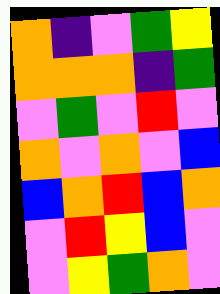[["orange", "indigo", "violet", "green", "yellow"], ["orange", "orange", "orange", "indigo", "green"], ["violet", "green", "violet", "red", "violet"], ["orange", "violet", "orange", "violet", "blue"], ["blue", "orange", "red", "blue", "orange"], ["violet", "red", "yellow", "blue", "violet"], ["violet", "yellow", "green", "orange", "violet"]]